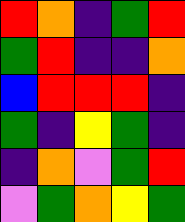[["red", "orange", "indigo", "green", "red"], ["green", "red", "indigo", "indigo", "orange"], ["blue", "red", "red", "red", "indigo"], ["green", "indigo", "yellow", "green", "indigo"], ["indigo", "orange", "violet", "green", "red"], ["violet", "green", "orange", "yellow", "green"]]